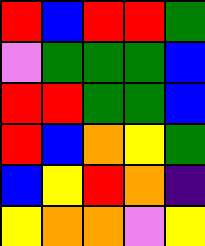[["red", "blue", "red", "red", "green"], ["violet", "green", "green", "green", "blue"], ["red", "red", "green", "green", "blue"], ["red", "blue", "orange", "yellow", "green"], ["blue", "yellow", "red", "orange", "indigo"], ["yellow", "orange", "orange", "violet", "yellow"]]